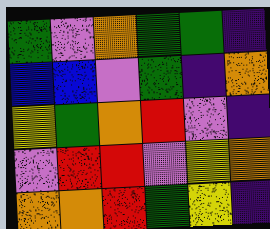[["green", "violet", "orange", "green", "green", "indigo"], ["blue", "blue", "violet", "green", "indigo", "orange"], ["yellow", "green", "orange", "red", "violet", "indigo"], ["violet", "red", "red", "violet", "yellow", "orange"], ["orange", "orange", "red", "green", "yellow", "indigo"]]